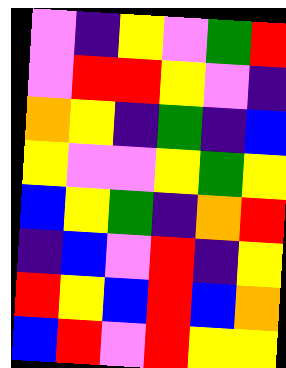[["violet", "indigo", "yellow", "violet", "green", "red"], ["violet", "red", "red", "yellow", "violet", "indigo"], ["orange", "yellow", "indigo", "green", "indigo", "blue"], ["yellow", "violet", "violet", "yellow", "green", "yellow"], ["blue", "yellow", "green", "indigo", "orange", "red"], ["indigo", "blue", "violet", "red", "indigo", "yellow"], ["red", "yellow", "blue", "red", "blue", "orange"], ["blue", "red", "violet", "red", "yellow", "yellow"]]